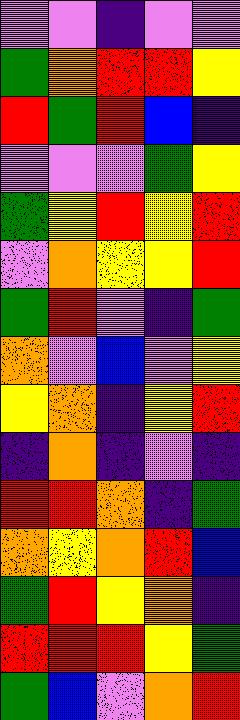[["violet", "violet", "indigo", "violet", "violet"], ["green", "orange", "red", "red", "yellow"], ["red", "green", "red", "blue", "indigo"], ["violet", "violet", "violet", "green", "yellow"], ["green", "yellow", "red", "yellow", "red"], ["violet", "orange", "yellow", "yellow", "red"], ["green", "red", "violet", "indigo", "green"], ["orange", "violet", "blue", "violet", "yellow"], ["yellow", "orange", "indigo", "yellow", "red"], ["indigo", "orange", "indigo", "violet", "indigo"], ["red", "red", "orange", "indigo", "green"], ["orange", "yellow", "orange", "red", "blue"], ["green", "red", "yellow", "orange", "indigo"], ["red", "red", "red", "yellow", "green"], ["green", "blue", "violet", "orange", "red"]]